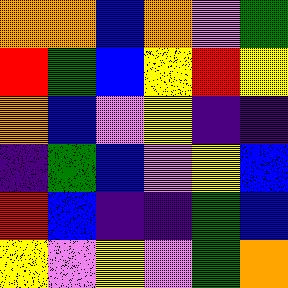[["orange", "orange", "blue", "orange", "violet", "green"], ["red", "green", "blue", "yellow", "red", "yellow"], ["orange", "blue", "violet", "yellow", "indigo", "indigo"], ["indigo", "green", "blue", "violet", "yellow", "blue"], ["red", "blue", "indigo", "indigo", "green", "blue"], ["yellow", "violet", "yellow", "violet", "green", "orange"]]